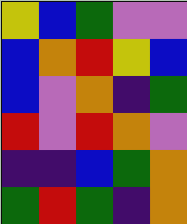[["yellow", "blue", "green", "violet", "violet"], ["blue", "orange", "red", "yellow", "blue"], ["blue", "violet", "orange", "indigo", "green"], ["red", "violet", "red", "orange", "violet"], ["indigo", "indigo", "blue", "green", "orange"], ["green", "red", "green", "indigo", "orange"]]